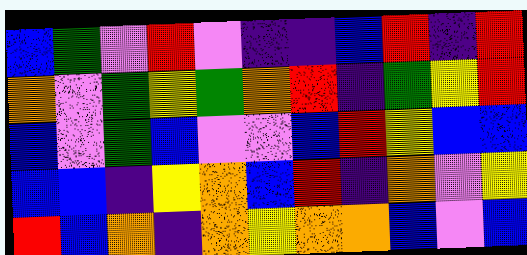[["blue", "green", "violet", "red", "violet", "indigo", "indigo", "blue", "red", "indigo", "red"], ["orange", "violet", "green", "yellow", "green", "orange", "red", "indigo", "green", "yellow", "red"], ["blue", "violet", "green", "blue", "violet", "violet", "blue", "red", "yellow", "blue", "blue"], ["blue", "blue", "indigo", "yellow", "orange", "blue", "red", "indigo", "orange", "violet", "yellow"], ["red", "blue", "orange", "indigo", "orange", "yellow", "orange", "orange", "blue", "violet", "blue"]]